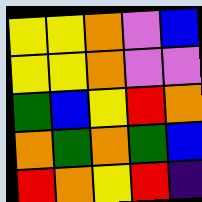[["yellow", "yellow", "orange", "violet", "blue"], ["yellow", "yellow", "orange", "violet", "violet"], ["green", "blue", "yellow", "red", "orange"], ["orange", "green", "orange", "green", "blue"], ["red", "orange", "yellow", "red", "indigo"]]